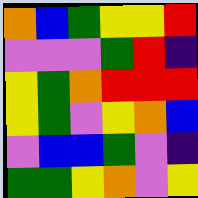[["orange", "blue", "green", "yellow", "yellow", "red"], ["violet", "violet", "violet", "green", "red", "indigo"], ["yellow", "green", "orange", "red", "red", "red"], ["yellow", "green", "violet", "yellow", "orange", "blue"], ["violet", "blue", "blue", "green", "violet", "indigo"], ["green", "green", "yellow", "orange", "violet", "yellow"]]